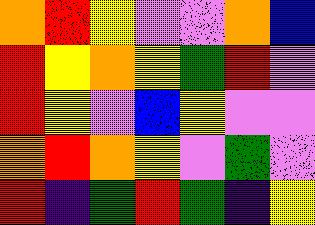[["orange", "red", "yellow", "violet", "violet", "orange", "blue"], ["red", "yellow", "orange", "yellow", "green", "red", "violet"], ["red", "yellow", "violet", "blue", "yellow", "violet", "violet"], ["orange", "red", "orange", "yellow", "violet", "green", "violet"], ["red", "indigo", "green", "red", "green", "indigo", "yellow"]]